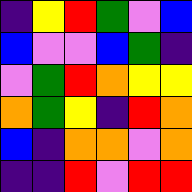[["indigo", "yellow", "red", "green", "violet", "blue"], ["blue", "violet", "violet", "blue", "green", "indigo"], ["violet", "green", "red", "orange", "yellow", "yellow"], ["orange", "green", "yellow", "indigo", "red", "orange"], ["blue", "indigo", "orange", "orange", "violet", "orange"], ["indigo", "indigo", "red", "violet", "red", "red"]]